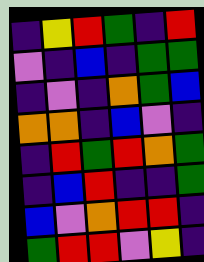[["indigo", "yellow", "red", "green", "indigo", "red"], ["violet", "indigo", "blue", "indigo", "green", "green"], ["indigo", "violet", "indigo", "orange", "green", "blue"], ["orange", "orange", "indigo", "blue", "violet", "indigo"], ["indigo", "red", "green", "red", "orange", "green"], ["indigo", "blue", "red", "indigo", "indigo", "green"], ["blue", "violet", "orange", "red", "red", "indigo"], ["green", "red", "red", "violet", "yellow", "indigo"]]